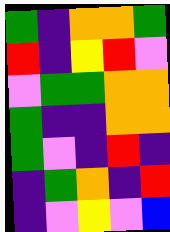[["green", "indigo", "orange", "orange", "green"], ["red", "indigo", "yellow", "red", "violet"], ["violet", "green", "green", "orange", "orange"], ["green", "indigo", "indigo", "orange", "orange"], ["green", "violet", "indigo", "red", "indigo"], ["indigo", "green", "orange", "indigo", "red"], ["indigo", "violet", "yellow", "violet", "blue"]]